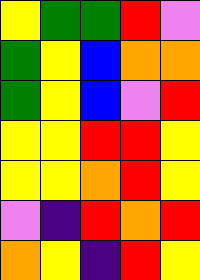[["yellow", "green", "green", "red", "violet"], ["green", "yellow", "blue", "orange", "orange"], ["green", "yellow", "blue", "violet", "red"], ["yellow", "yellow", "red", "red", "yellow"], ["yellow", "yellow", "orange", "red", "yellow"], ["violet", "indigo", "red", "orange", "red"], ["orange", "yellow", "indigo", "red", "yellow"]]